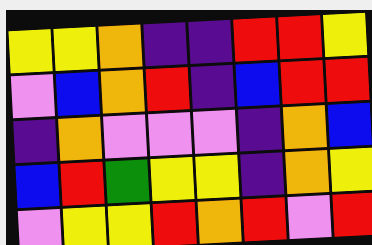[["yellow", "yellow", "orange", "indigo", "indigo", "red", "red", "yellow"], ["violet", "blue", "orange", "red", "indigo", "blue", "red", "red"], ["indigo", "orange", "violet", "violet", "violet", "indigo", "orange", "blue"], ["blue", "red", "green", "yellow", "yellow", "indigo", "orange", "yellow"], ["violet", "yellow", "yellow", "red", "orange", "red", "violet", "red"]]